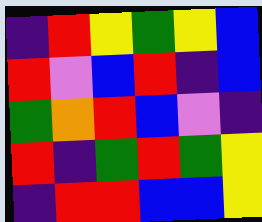[["indigo", "red", "yellow", "green", "yellow", "blue"], ["red", "violet", "blue", "red", "indigo", "blue"], ["green", "orange", "red", "blue", "violet", "indigo"], ["red", "indigo", "green", "red", "green", "yellow"], ["indigo", "red", "red", "blue", "blue", "yellow"]]